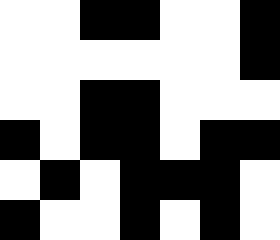[["white", "white", "black", "black", "white", "white", "black"], ["white", "white", "white", "white", "white", "white", "black"], ["white", "white", "black", "black", "white", "white", "white"], ["black", "white", "black", "black", "white", "black", "black"], ["white", "black", "white", "black", "black", "black", "white"], ["black", "white", "white", "black", "white", "black", "white"]]